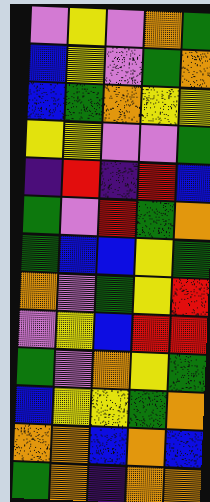[["violet", "yellow", "violet", "orange", "green"], ["blue", "yellow", "violet", "green", "orange"], ["blue", "green", "orange", "yellow", "yellow"], ["yellow", "yellow", "violet", "violet", "green"], ["indigo", "red", "indigo", "red", "blue"], ["green", "violet", "red", "green", "orange"], ["green", "blue", "blue", "yellow", "green"], ["orange", "violet", "green", "yellow", "red"], ["violet", "yellow", "blue", "red", "red"], ["green", "violet", "orange", "yellow", "green"], ["blue", "yellow", "yellow", "green", "orange"], ["orange", "orange", "blue", "orange", "blue"], ["green", "orange", "indigo", "orange", "orange"]]